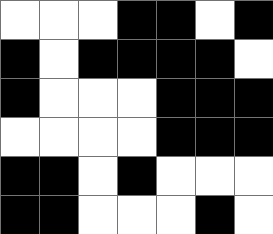[["white", "white", "white", "black", "black", "white", "black"], ["black", "white", "black", "black", "black", "black", "white"], ["black", "white", "white", "white", "black", "black", "black"], ["white", "white", "white", "white", "black", "black", "black"], ["black", "black", "white", "black", "white", "white", "white"], ["black", "black", "white", "white", "white", "black", "white"]]